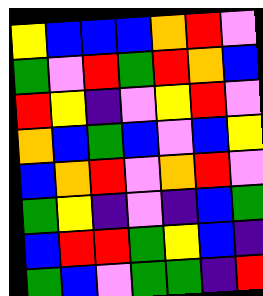[["yellow", "blue", "blue", "blue", "orange", "red", "violet"], ["green", "violet", "red", "green", "red", "orange", "blue"], ["red", "yellow", "indigo", "violet", "yellow", "red", "violet"], ["orange", "blue", "green", "blue", "violet", "blue", "yellow"], ["blue", "orange", "red", "violet", "orange", "red", "violet"], ["green", "yellow", "indigo", "violet", "indigo", "blue", "green"], ["blue", "red", "red", "green", "yellow", "blue", "indigo"], ["green", "blue", "violet", "green", "green", "indigo", "red"]]